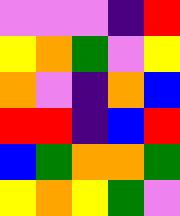[["violet", "violet", "violet", "indigo", "red"], ["yellow", "orange", "green", "violet", "yellow"], ["orange", "violet", "indigo", "orange", "blue"], ["red", "red", "indigo", "blue", "red"], ["blue", "green", "orange", "orange", "green"], ["yellow", "orange", "yellow", "green", "violet"]]